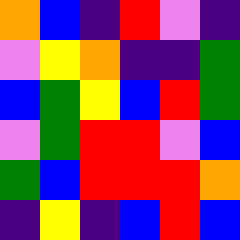[["orange", "blue", "indigo", "red", "violet", "indigo"], ["violet", "yellow", "orange", "indigo", "indigo", "green"], ["blue", "green", "yellow", "blue", "red", "green"], ["violet", "green", "red", "red", "violet", "blue"], ["green", "blue", "red", "red", "red", "orange"], ["indigo", "yellow", "indigo", "blue", "red", "blue"]]